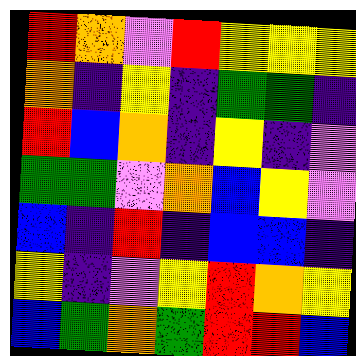[["red", "orange", "violet", "red", "yellow", "yellow", "yellow"], ["orange", "indigo", "yellow", "indigo", "green", "green", "indigo"], ["red", "blue", "orange", "indigo", "yellow", "indigo", "violet"], ["green", "green", "violet", "orange", "blue", "yellow", "violet"], ["blue", "indigo", "red", "indigo", "blue", "blue", "indigo"], ["yellow", "indigo", "violet", "yellow", "red", "orange", "yellow"], ["blue", "green", "orange", "green", "red", "red", "blue"]]